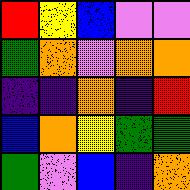[["red", "yellow", "blue", "violet", "violet"], ["green", "orange", "violet", "orange", "orange"], ["indigo", "indigo", "orange", "indigo", "red"], ["blue", "orange", "yellow", "green", "green"], ["green", "violet", "blue", "indigo", "orange"]]